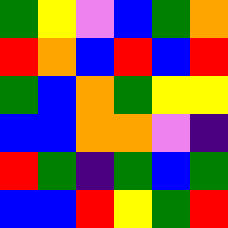[["green", "yellow", "violet", "blue", "green", "orange"], ["red", "orange", "blue", "red", "blue", "red"], ["green", "blue", "orange", "green", "yellow", "yellow"], ["blue", "blue", "orange", "orange", "violet", "indigo"], ["red", "green", "indigo", "green", "blue", "green"], ["blue", "blue", "red", "yellow", "green", "red"]]